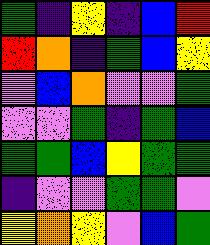[["green", "indigo", "yellow", "indigo", "blue", "red"], ["red", "orange", "indigo", "green", "blue", "yellow"], ["violet", "blue", "orange", "violet", "violet", "green"], ["violet", "violet", "green", "indigo", "green", "blue"], ["green", "green", "blue", "yellow", "green", "green"], ["indigo", "violet", "violet", "green", "green", "violet"], ["yellow", "orange", "yellow", "violet", "blue", "green"]]